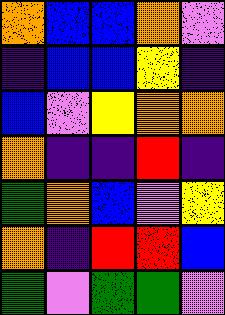[["orange", "blue", "blue", "orange", "violet"], ["indigo", "blue", "blue", "yellow", "indigo"], ["blue", "violet", "yellow", "orange", "orange"], ["orange", "indigo", "indigo", "red", "indigo"], ["green", "orange", "blue", "violet", "yellow"], ["orange", "indigo", "red", "red", "blue"], ["green", "violet", "green", "green", "violet"]]